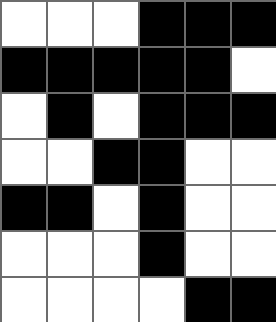[["white", "white", "white", "black", "black", "black"], ["black", "black", "black", "black", "black", "white"], ["white", "black", "white", "black", "black", "black"], ["white", "white", "black", "black", "white", "white"], ["black", "black", "white", "black", "white", "white"], ["white", "white", "white", "black", "white", "white"], ["white", "white", "white", "white", "black", "black"]]